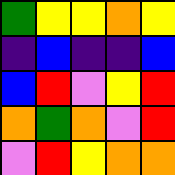[["green", "yellow", "yellow", "orange", "yellow"], ["indigo", "blue", "indigo", "indigo", "blue"], ["blue", "red", "violet", "yellow", "red"], ["orange", "green", "orange", "violet", "red"], ["violet", "red", "yellow", "orange", "orange"]]